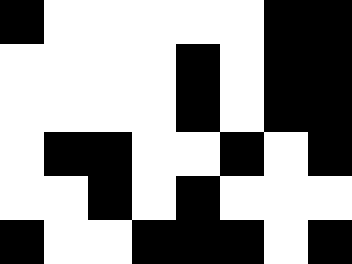[["black", "white", "white", "white", "white", "white", "black", "black"], ["white", "white", "white", "white", "black", "white", "black", "black"], ["white", "white", "white", "white", "black", "white", "black", "black"], ["white", "black", "black", "white", "white", "black", "white", "black"], ["white", "white", "black", "white", "black", "white", "white", "white"], ["black", "white", "white", "black", "black", "black", "white", "black"]]